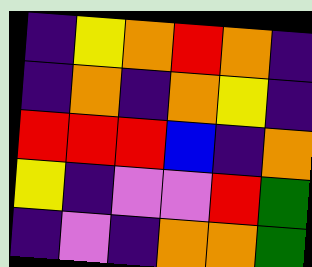[["indigo", "yellow", "orange", "red", "orange", "indigo"], ["indigo", "orange", "indigo", "orange", "yellow", "indigo"], ["red", "red", "red", "blue", "indigo", "orange"], ["yellow", "indigo", "violet", "violet", "red", "green"], ["indigo", "violet", "indigo", "orange", "orange", "green"]]